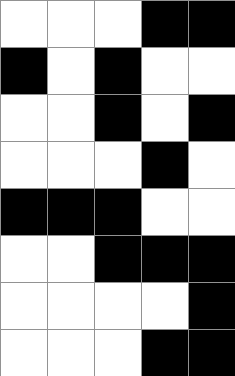[["white", "white", "white", "black", "black"], ["black", "white", "black", "white", "white"], ["white", "white", "black", "white", "black"], ["white", "white", "white", "black", "white"], ["black", "black", "black", "white", "white"], ["white", "white", "black", "black", "black"], ["white", "white", "white", "white", "black"], ["white", "white", "white", "black", "black"]]